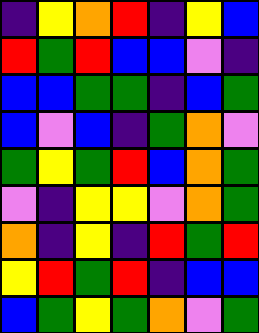[["indigo", "yellow", "orange", "red", "indigo", "yellow", "blue"], ["red", "green", "red", "blue", "blue", "violet", "indigo"], ["blue", "blue", "green", "green", "indigo", "blue", "green"], ["blue", "violet", "blue", "indigo", "green", "orange", "violet"], ["green", "yellow", "green", "red", "blue", "orange", "green"], ["violet", "indigo", "yellow", "yellow", "violet", "orange", "green"], ["orange", "indigo", "yellow", "indigo", "red", "green", "red"], ["yellow", "red", "green", "red", "indigo", "blue", "blue"], ["blue", "green", "yellow", "green", "orange", "violet", "green"]]